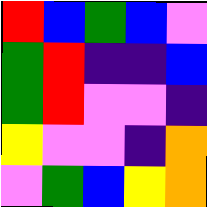[["red", "blue", "green", "blue", "violet"], ["green", "red", "indigo", "indigo", "blue"], ["green", "red", "violet", "violet", "indigo"], ["yellow", "violet", "violet", "indigo", "orange"], ["violet", "green", "blue", "yellow", "orange"]]